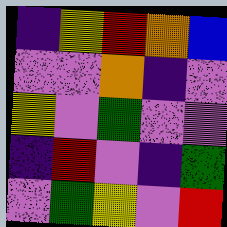[["indigo", "yellow", "red", "orange", "blue"], ["violet", "violet", "orange", "indigo", "violet"], ["yellow", "violet", "green", "violet", "violet"], ["indigo", "red", "violet", "indigo", "green"], ["violet", "green", "yellow", "violet", "red"]]